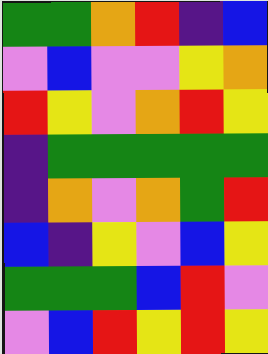[["green", "green", "orange", "red", "indigo", "blue"], ["violet", "blue", "violet", "violet", "yellow", "orange"], ["red", "yellow", "violet", "orange", "red", "yellow"], ["indigo", "green", "green", "green", "green", "green"], ["indigo", "orange", "violet", "orange", "green", "red"], ["blue", "indigo", "yellow", "violet", "blue", "yellow"], ["green", "green", "green", "blue", "red", "violet"], ["violet", "blue", "red", "yellow", "red", "yellow"]]